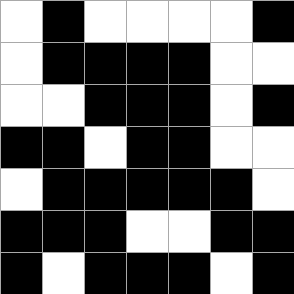[["white", "black", "white", "white", "white", "white", "black"], ["white", "black", "black", "black", "black", "white", "white"], ["white", "white", "black", "black", "black", "white", "black"], ["black", "black", "white", "black", "black", "white", "white"], ["white", "black", "black", "black", "black", "black", "white"], ["black", "black", "black", "white", "white", "black", "black"], ["black", "white", "black", "black", "black", "white", "black"]]